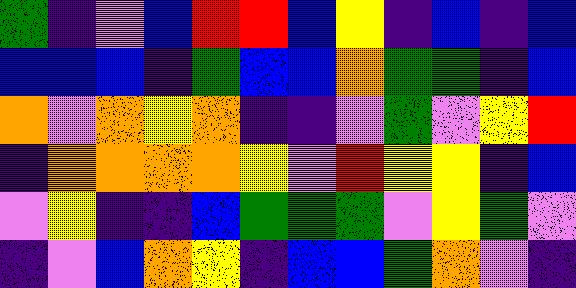[["green", "indigo", "violet", "blue", "red", "red", "blue", "yellow", "indigo", "blue", "indigo", "blue"], ["blue", "blue", "blue", "indigo", "green", "blue", "blue", "orange", "green", "green", "indigo", "blue"], ["orange", "violet", "orange", "yellow", "orange", "indigo", "indigo", "violet", "green", "violet", "yellow", "red"], ["indigo", "orange", "orange", "orange", "orange", "yellow", "violet", "red", "yellow", "yellow", "indigo", "blue"], ["violet", "yellow", "indigo", "indigo", "blue", "green", "green", "green", "violet", "yellow", "green", "violet"], ["indigo", "violet", "blue", "orange", "yellow", "indigo", "blue", "blue", "green", "orange", "violet", "indigo"]]